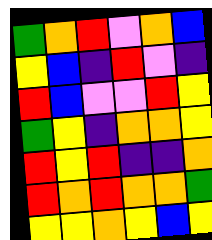[["green", "orange", "red", "violet", "orange", "blue"], ["yellow", "blue", "indigo", "red", "violet", "indigo"], ["red", "blue", "violet", "violet", "red", "yellow"], ["green", "yellow", "indigo", "orange", "orange", "yellow"], ["red", "yellow", "red", "indigo", "indigo", "orange"], ["red", "orange", "red", "orange", "orange", "green"], ["yellow", "yellow", "orange", "yellow", "blue", "yellow"]]